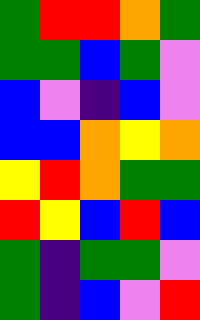[["green", "red", "red", "orange", "green"], ["green", "green", "blue", "green", "violet"], ["blue", "violet", "indigo", "blue", "violet"], ["blue", "blue", "orange", "yellow", "orange"], ["yellow", "red", "orange", "green", "green"], ["red", "yellow", "blue", "red", "blue"], ["green", "indigo", "green", "green", "violet"], ["green", "indigo", "blue", "violet", "red"]]